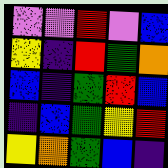[["violet", "violet", "red", "violet", "blue"], ["yellow", "indigo", "red", "green", "orange"], ["blue", "indigo", "green", "red", "blue"], ["indigo", "blue", "green", "yellow", "red"], ["yellow", "orange", "green", "blue", "indigo"]]